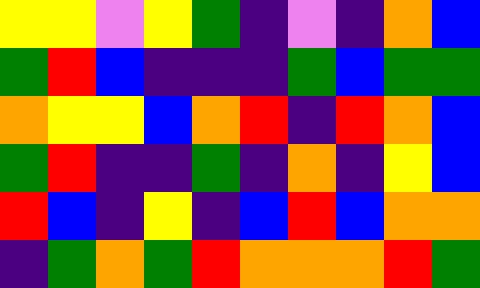[["yellow", "yellow", "violet", "yellow", "green", "indigo", "violet", "indigo", "orange", "blue"], ["green", "red", "blue", "indigo", "indigo", "indigo", "green", "blue", "green", "green"], ["orange", "yellow", "yellow", "blue", "orange", "red", "indigo", "red", "orange", "blue"], ["green", "red", "indigo", "indigo", "green", "indigo", "orange", "indigo", "yellow", "blue"], ["red", "blue", "indigo", "yellow", "indigo", "blue", "red", "blue", "orange", "orange"], ["indigo", "green", "orange", "green", "red", "orange", "orange", "orange", "red", "green"]]